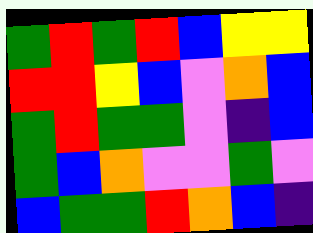[["green", "red", "green", "red", "blue", "yellow", "yellow"], ["red", "red", "yellow", "blue", "violet", "orange", "blue"], ["green", "red", "green", "green", "violet", "indigo", "blue"], ["green", "blue", "orange", "violet", "violet", "green", "violet"], ["blue", "green", "green", "red", "orange", "blue", "indigo"]]